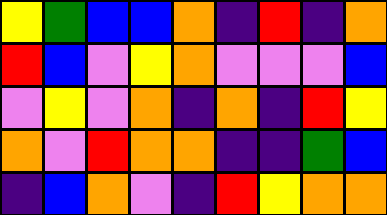[["yellow", "green", "blue", "blue", "orange", "indigo", "red", "indigo", "orange"], ["red", "blue", "violet", "yellow", "orange", "violet", "violet", "violet", "blue"], ["violet", "yellow", "violet", "orange", "indigo", "orange", "indigo", "red", "yellow"], ["orange", "violet", "red", "orange", "orange", "indigo", "indigo", "green", "blue"], ["indigo", "blue", "orange", "violet", "indigo", "red", "yellow", "orange", "orange"]]